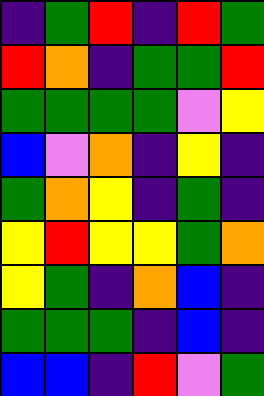[["indigo", "green", "red", "indigo", "red", "green"], ["red", "orange", "indigo", "green", "green", "red"], ["green", "green", "green", "green", "violet", "yellow"], ["blue", "violet", "orange", "indigo", "yellow", "indigo"], ["green", "orange", "yellow", "indigo", "green", "indigo"], ["yellow", "red", "yellow", "yellow", "green", "orange"], ["yellow", "green", "indigo", "orange", "blue", "indigo"], ["green", "green", "green", "indigo", "blue", "indigo"], ["blue", "blue", "indigo", "red", "violet", "green"]]